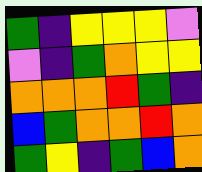[["green", "indigo", "yellow", "yellow", "yellow", "violet"], ["violet", "indigo", "green", "orange", "yellow", "yellow"], ["orange", "orange", "orange", "red", "green", "indigo"], ["blue", "green", "orange", "orange", "red", "orange"], ["green", "yellow", "indigo", "green", "blue", "orange"]]